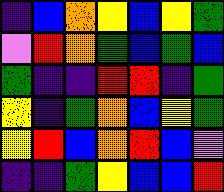[["indigo", "blue", "orange", "yellow", "blue", "yellow", "green"], ["violet", "red", "orange", "green", "blue", "green", "blue"], ["green", "indigo", "indigo", "red", "red", "indigo", "green"], ["yellow", "indigo", "green", "orange", "blue", "yellow", "green"], ["yellow", "red", "blue", "orange", "red", "blue", "violet"], ["indigo", "indigo", "green", "yellow", "blue", "blue", "red"]]